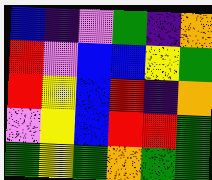[["blue", "indigo", "violet", "green", "indigo", "orange"], ["red", "violet", "blue", "blue", "yellow", "green"], ["red", "yellow", "blue", "red", "indigo", "orange"], ["violet", "yellow", "blue", "red", "red", "green"], ["green", "yellow", "green", "orange", "green", "green"]]